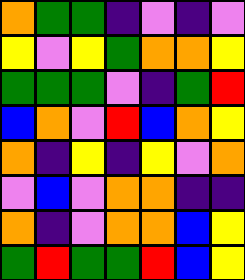[["orange", "green", "green", "indigo", "violet", "indigo", "violet"], ["yellow", "violet", "yellow", "green", "orange", "orange", "yellow"], ["green", "green", "green", "violet", "indigo", "green", "red"], ["blue", "orange", "violet", "red", "blue", "orange", "yellow"], ["orange", "indigo", "yellow", "indigo", "yellow", "violet", "orange"], ["violet", "blue", "violet", "orange", "orange", "indigo", "indigo"], ["orange", "indigo", "violet", "orange", "orange", "blue", "yellow"], ["green", "red", "green", "green", "red", "blue", "yellow"]]